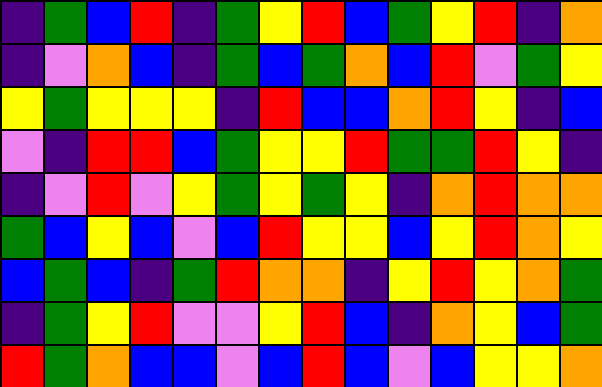[["indigo", "green", "blue", "red", "indigo", "green", "yellow", "red", "blue", "green", "yellow", "red", "indigo", "orange"], ["indigo", "violet", "orange", "blue", "indigo", "green", "blue", "green", "orange", "blue", "red", "violet", "green", "yellow"], ["yellow", "green", "yellow", "yellow", "yellow", "indigo", "red", "blue", "blue", "orange", "red", "yellow", "indigo", "blue"], ["violet", "indigo", "red", "red", "blue", "green", "yellow", "yellow", "red", "green", "green", "red", "yellow", "indigo"], ["indigo", "violet", "red", "violet", "yellow", "green", "yellow", "green", "yellow", "indigo", "orange", "red", "orange", "orange"], ["green", "blue", "yellow", "blue", "violet", "blue", "red", "yellow", "yellow", "blue", "yellow", "red", "orange", "yellow"], ["blue", "green", "blue", "indigo", "green", "red", "orange", "orange", "indigo", "yellow", "red", "yellow", "orange", "green"], ["indigo", "green", "yellow", "red", "violet", "violet", "yellow", "red", "blue", "indigo", "orange", "yellow", "blue", "green"], ["red", "green", "orange", "blue", "blue", "violet", "blue", "red", "blue", "violet", "blue", "yellow", "yellow", "orange"]]